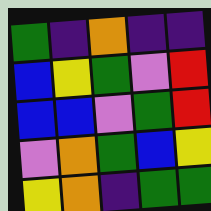[["green", "indigo", "orange", "indigo", "indigo"], ["blue", "yellow", "green", "violet", "red"], ["blue", "blue", "violet", "green", "red"], ["violet", "orange", "green", "blue", "yellow"], ["yellow", "orange", "indigo", "green", "green"]]